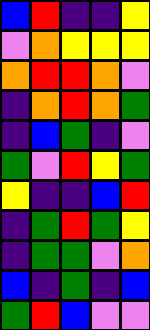[["blue", "red", "indigo", "indigo", "yellow"], ["violet", "orange", "yellow", "yellow", "yellow"], ["orange", "red", "red", "orange", "violet"], ["indigo", "orange", "red", "orange", "green"], ["indigo", "blue", "green", "indigo", "violet"], ["green", "violet", "red", "yellow", "green"], ["yellow", "indigo", "indigo", "blue", "red"], ["indigo", "green", "red", "green", "yellow"], ["indigo", "green", "green", "violet", "orange"], ["blue", "indigo", "green", "indigo", "blue"], ["green", "red", "blue", "violet", "violet"]]